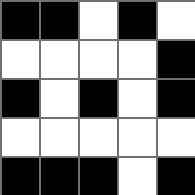[["black", "black", "white", "black", "white"], ["white", "white", "white", "white", "black"], ["black", "white", "black", "white", "black"], ["white", "white", "white", "white", "white"], ["black", "black", "black", "white", "black"]]